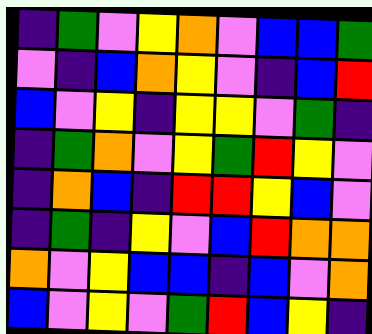[["indigo", "green", "violet", "yellow", "orange", "violet", "blue", "blue", "green"], ["violet", "indigo", "blue", "orange", "yellow", "violet", "indigo", "blue", "red"], ["blue", "violet", "yellow", "indigo", "yellow", "yellow", "violet", "green", "indigo"], ["indigo", "green", "orange", "violet", "yellow", "green", "red", "yellow", "violet"], ["indigo", "orange", "blue", "indigo", "red", "red", "yellow", "blue", "violet"], ["indigo", "green", "indigo", "yellow", "violet", "blue", "red", "orange", "orange"], ["orange", "violet", "yellow", "blue", "blue", "indigo", "blue", "violet", "orange"], ["blue", "violet", "yellow", "violet", "green", "red", "blue", "yellow", "indigo"]]